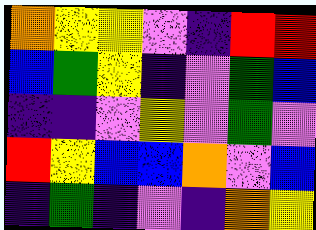[["orange", "yellow", "yellow", "violet", "indigo", "red", "red"], ["blue", "green", "yellow", "indigo", "violet", "green", "blue"], ["indigo", "indigo", "violet", "yellow", "violet", "green", "violet"], ["red", "yellow", "blue", "blue", "orange", "violet", "blue"], ["indigo", "green", "indigo", "violet", "indigo", "orange", "yellow"]]